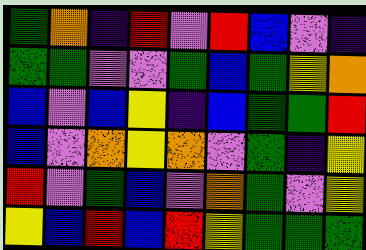[["green", "orange", "indigo", "red", "violet", "red", "blue", "violet", "indigo"], ["green", "green", "violet", "violet", "green", "blue", "green", "yellow", "orange"], ["blue", "violet", "blue", "yellow", "indigo", "blue", "green", "green", "red"], ["blue", "violet", "orange", "yellow", "orange", "violet", "green", "indigo", "yellow"], ["red", "violet", "green", "blue", "violet", "orange", "green", "violet", "yellow"], ["yellow", "blue", "red", "blue", "red", "yellow", "green", "green", "green"]]